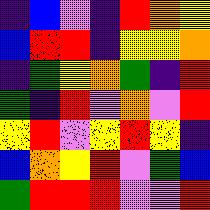[["indigo", "blue", "violet", "indigo", "red", "orange", "yellow"], ["blue", "red", "red", "indigo", "yellow", "yellow", "orange"], ["indigo", "green", "yellow", "orange", "green", "indigo", "red"], ["green", "indigo", "red", "violet", "orange", "violet", "red"], ["yellow", "red", "violet", "yellow", "red", "yellow", "indigo"], ["blue", "orange", "yellow", "red", "violet", "green", "blue"], ["green", "red", "red", "red", "violet", "violet", "red"]]